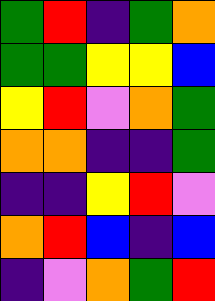[["green", "red", "indigo", "green", "orange"], ["green", "green", "yellow", "yellow", "blue"], ["yellow", "red", "violet", "orange", "green"], ["orange", "orange", "indigo", "indigo", "green"], ["indigo", "indigo", "yellow", "red", "violet"], ["orange", "red", "blue", "indigo", "blue"], ["indigo", "violet", "orange", "green", "red"]]